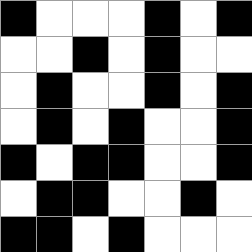[["black", "white", "white", "white", "black", "white", "black"], ["white", "white", "black", "white", "black", "white", "white"], ["white", "black", "white", "white", "black", "white", "black"], ["white", "black", "white", "black", "white", "white", "black"], ["black", "white", "black", "black", "white", "white", "black"], ["white", "black", "black", "white", "white", "black", "white"], ["black", "black", "white", "black", "white", "white", "white"]]